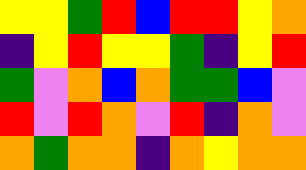[["yellow", "yellow", "green", "red", "blue", "red", "red", "yellow", "orange"], ["indigo", "yellow", "red", "yellow", "yellow", "green", "indigo", "yellow", "red"], ["green", "violet", "orange", "blue", "orange", "green", "green", "blue", "violet"], ["red", "violet", "red", "orange", "violet", "red", "indigo", "orange", "violet"], ["orange", "green", "orange", "orange", "indigo", "orange", "yellow", "orange", "orange"]]